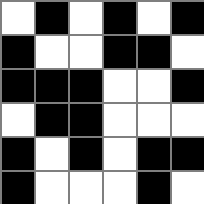[["white", "black", "white", "black", "white", "black"], ["black", "white", "white", "black", "black", "white"], ["black", "black", "black", "white", "white", "black"], ["white", "black", "black", "white", "white", "white"], ["black", "white", "black", "white", "black", "black"], ["black", "white", "white", "white", "black", "white"]]